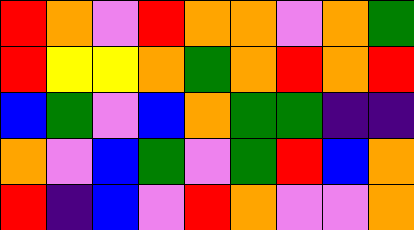[["red", "orange", "violet", "red", "orange", "orange", "violet", "orange", "green"], ["red", "yellow", "yellow", "orange", "green", "orange", "red", "orange", "red"], ["blue", "green", "violet", "blue", "orange", "green", "green", "indigo", "indigo"], ["orange", "violet", "blue", "green", "violet", "green", "red", "blue", "orange"], ["red", "indigo", "blue", "violet", "red", "orange", "violet", "violet", "orange"]]